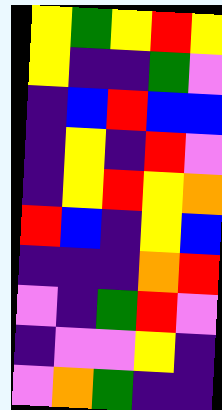[["yellow", "green", "yellow", "red", "yellow"], ["yellow", "indigo", "indigo", "green", "violet"], ["indigo", "blue", "red", "blue", "blue"], ["indigo", "yellow", "indigo", "red", "violet"], ["indigo", "yellow", "red", "yellow", "orange"], ["red", "blue", "indigo", "yellow", "blue"], ["indigo", "indigo", "indigo", "orange", "red"], ["violet", "indigo", "green", "red", "violet"], ["indigo", "violet", "violet", "yellow", "indigo"], ["violet", "orange", "green", "indigo", "indigo"]]